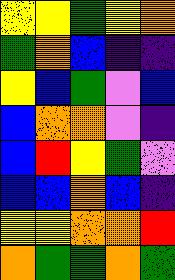[["yellow", "yellow", "green", "yellow", "orange"], ["green", "orange", "blue", "indigo", "indigo"], ["yellow", "blue", "green", "violet", "blue"], ["blue", "orange", "orange", "violet", "indigo"], ["blue", "red", "yellow", "green", "violet"], ["blue", "blue", "orange", "blue", "indigo"], ["yellow", "yellow", "orange", "orange", "red"], ["orange", "green", "green", "orange", "green"]]